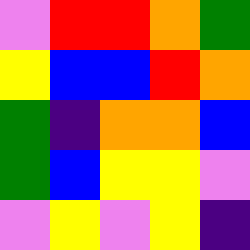[["violet", "red", "red", "orange", "green"], ["yellow", "blue", "blue", "red", "orange"], ["green", "indigo", "orange", "orange", "blue"], ["green", "blue", "yellow", "yellow", "violet"], ["violet", "yellow", "violet", "yellow", "indigo"]]